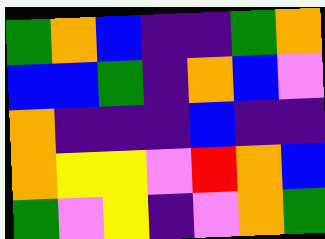[["green", "orange", "blue", "indigo", "indigo", "green", "orange"], ["blue", "blue", "green", "indigo", "orange", "blue", "violet"], ["orange", "indigo", "indigo", "indigo", "blue", "indigo", "indigo"], ["orange", "yellow", "yellow", "violet", "red", "orange", "blue"], ["green", "violet", "yellow", "indigo", "violet", "orange", "green"]]